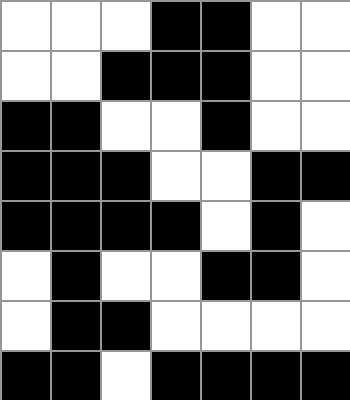[["white", "white", "white", "black", "black", "white", "white"], ["white", "white", "black", "black", "black", "white", "white"], ["black", "black", "white", "white", "black", "white", "white"], ["black", "black", "black", "white", "white", "black", "black"], ["black", "black", "black", "black", "white", "black", "white"], ["white", "black", "white", "white", "black", "black", "white"], ["white", "black", "black", "white", "white", "white", "white"], ["black", "black", "white", "black", "black", "black", "black"]]